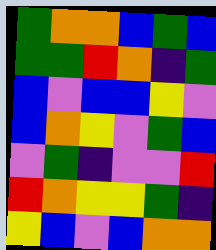[["green", "orange", "orange", "blue", "green", "blue"], ["green", "green", "red", "orange", "indigo", "green"], ["blue", "violet", "blue", "blue", "yellow", "violet"], ["blue", "orange", "yellow", "violet", "green", "blue"], ["violet", "green", "indigo", "violet", "violet", "red"], ["red", "orange", "yellow", "yellow", "green", "indigo"], ["yellow", "blue", "violet", "blue", "orange", "orange"]]